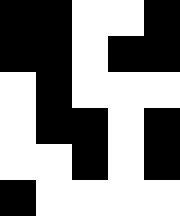[["black", "black", "white", "white", "black"], ["black", "black", "white", "black", "black"], ["white", "black", "white", "white", "white"], ["white", "black", "black", "white", "black"], ["white", "white", "black", "white", "black"], ["black", "white", "white", "white", "white"]]